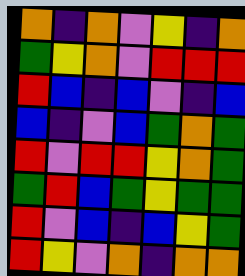[["orange", "indigo", "orange", "violet", "yellow", "indigo", "orange"], ["green", "yellow", "orange", "violet", "red", "red", "red"], ["red", "blue", "indigo", "blue", "violet", "indigo", "blue"], ["blue", "indigo", "violet", "blue", "green", "orange", "green"], ["red", "violet", "red", "red", "yellow", "orange", "green"], ["green", "red", "blue", "green", "yellow", "green", "green"], ["red", "violet", "blue", "indigo", "blue", "yellow", "green"], ["red", "yellow", "violet", "orange", "indigo", "orange", "orange"]]